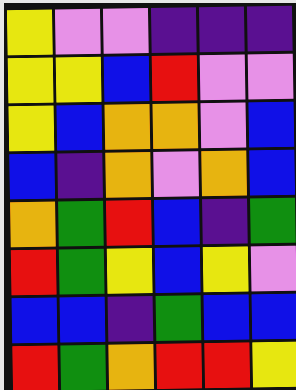[["yellow", "violet", "violet", "indigo", "indigo", "indigo"], ["yellow", "yellow", "blue", "red", "violet", "violet"], ["yellow", "blue", "orange", "orange", "violet", "blue"], ["blue", "indigo", "orange", "violet", "orange", "blue"], ["orange", "green", "red", "blue", "indigo", "green"], ["red", "green", "yellow", "blue", "yellow", "violet"], ["blue", "blue", "indigo", "green", "blue", "blue"], ["red", "green", "orange", "red", "red", "yellow"]]